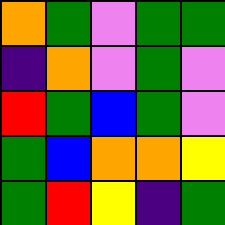[["orange", "green", "violet", "green", "green"], ["indigo", "orange", "violet", "green", "violet"], ["red", "green", "blue", "green", "violet"], ["green", "blue", "orange", "orange", "yellow"], ["green", "red", "yellow", "indigo", "green"]]